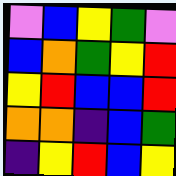[["violet", "blue", "yellow", "green", "violet"], ["blue", "orange", "green", "yellow", "red"], ["yellow", "red", "blue", "blue", "red"], ["orange", "orange", "indigo", "blue", "green"], ["indigo", "yellow", "red", "blue", "yellow"]]